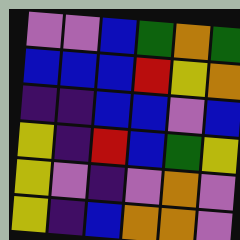[["violet", "violet", "blue", "green", "orange", "green"], ["blue", "blue", "blue", "red", "yellow", "orange"], ["indigo", "indigo", "blue", "blue", "violet", "blue"], ["yellow", "indigo", "red", "blue", "green", "yellow"], ["yellow", "violet", "indigo", "violet", "orange", "violet"], ["yellow", "indigo", "blue", "orange", "orange", "violet"]]